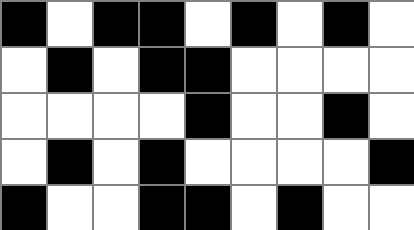[["black", "white", "black", "black", "white", "black", "white", "black", "white"], ["white", "black", "white", "black", "black", "white", "white", "white", "white"], ["white", "white", "white", "white", "black", "white", "white", "black", "white"], ["white", "black", "white", "black", "white", "white", "white", "white", "black"], ["black", "white", "white", "black", "black", "white", "black", "white", "white"]]